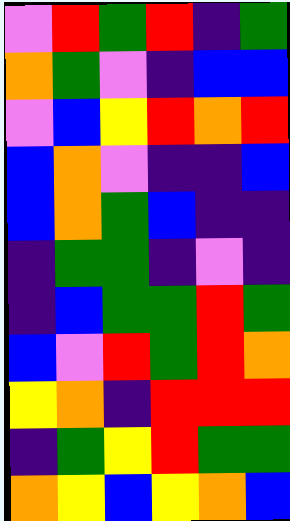[["violet", "red", "green", "red", "indigo", "green"], ["orange", "green", "violet", "indigo", "blue", "blue"], ["violet", "blue", "yellow", "red", "orange", "red"], ["blue", "orange", "violet", "indigo", "indigo", "blue"], ["blue", "orange", "green", "blue", "indigo", "indigo"], ["indigo", "green", "green", "indigo", "violet", "indigo"], ["indigo", "blue", "green", "green", "red", "green"], ["blue", "violet", "red", "green", "red", "orange"], ["yellow", "orange", "indigo", "red", "red", "red"], ["indigo", "green", "yellow", "red", "green", "green"], ["orange", "yellow", "blue", "yellow", "orange", "blue"]]